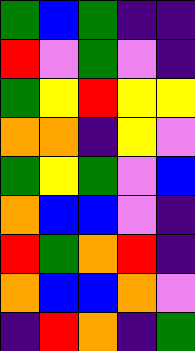[["green", "blue", "green", "indigo", "indigo"], ["red", "violet", "green", "violet", "indigo"], ["green", "yellow", "red", "yellow", "yellow"], ["orange", "orange", "indigo", "yellow", "violet"], ["green", "yellow", "green", "violet", "blue"], ["orange", "blue", "blue", "violet", "indigo"], ["red", "green", "orange", "red", "indigo"], ["orange", "blue", "blue", "orange", "violet"], ["indigo", "red", "orange", "indigo", "green"]]